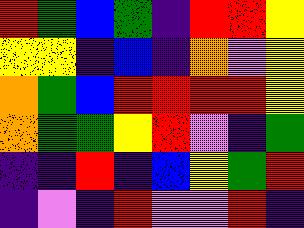[["red", "green", "blue", "green", "indigo", "red", "red", "yellow"], ["yellow", "yellow", "indigo", "blue", "indigo", "orange", "violet", "yellow"], ["orange", "green", "blue", "red", "red", "red", "red", "yellow"], ["orange", "green", "green", "yellow", "red", "violet", "indigo", "green"], ["indigo", "indigo", "red", "indigo", "blue", "yellow", "green", "red"], ["indigo", "violet", "indigo", "red", "violet", "violet", "red", "indigo"]]